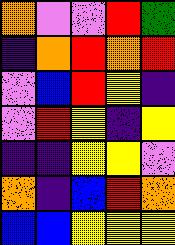[["orange", "violet", "violet", "red", "green"], ["indigo", "orange", "red", "orange", "red"], ["violet", "blue", "red", "yellow", "indigo"], ["violet", "red", "yellow", "indigo", "yellow"], ["indigo", "indigo", "yellow", "yellow", "violet"], ["orange", "indigo", "blue", "red", "orange"], ["blue", "blue", "yellow", "yellow", "yellow"]]